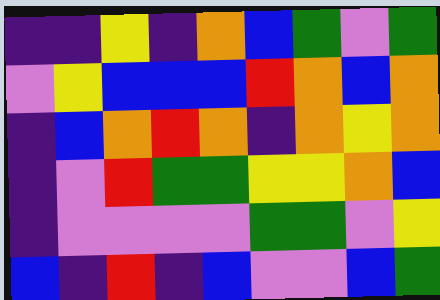[["indigo", "indigo", "yellow", "indigo", "orange", "blue", "green", "violet", "green"], ["violet", "yellow", "blue", "blue", "blue", "red", "orange", "blue", "orange"], ["indigo", "blue", "orange", "red", "orange", "indigo", "orange", "yellow", "orange"], ["indigo", "violet", "red", "green", "green", "yellow", "yellow", "orange", "blue"], ["indigo", "violet", "violet", "violet", "violet", "green", "green", "violet", "yellow"], ["blue", "indigo", "red", "indigo", "blue", "violet", "violet", "blue", "green"]]